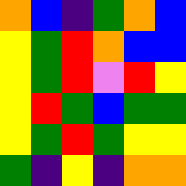[["orange", "blue", "indigo", "green", "orange", "blue"], ["yellow", "green", "red", "orange", "blue", "blue"], ["yellow", "green", "red", "violet", "red", "yellow"], ["yellow", "red", "green", "blue", "green", "green"], ["yellow", "green", "red", "green", "yellow", "yellow"], ["green", "indigo", "yellow", "indigo", "orange", "orange"]]